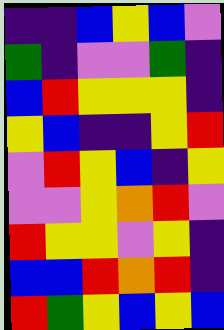[["indigo", "indigo", "blue", "yellow", "blue", "violet"], ["green", "indigo", "violet", "violet", "green", "indigo"], ["blue", "red", "yellow", "yellow", "yellow", "indigo"], ["yellow", "blue", "indigo", "indigo", "yellow", "red"], ["violet", "red", "yellow", "blue", "indigo", "yellow"], ["violet", "violet", "yellow", "orange", "red", "violet"], ["red", "yellow", "yellow", "violet", "yellow", "indigo"], ["blue", "blue", "red", "orange", "red", "indigo"], ["red", "green", "yellow", "blue", "yellow", "blue"]]